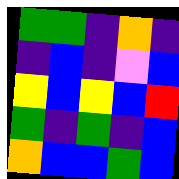[["green", "green", "indigo", "orange", "indigo"], ["indigo", "blue", "indigo", "violet", "blue"], ["yellow", "blue", "yellow", "blue", "red"], ["green", "indigo", "green", "indigo", "blue"], ["orange", "blue", "blue", "green", "blue"]]